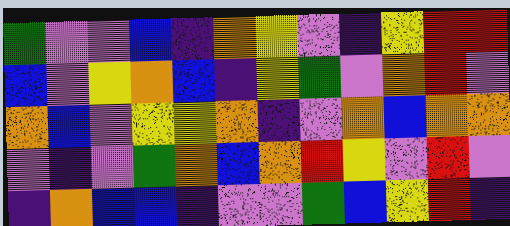[["green", "violet", "violet", "blue", "indigo", "orange", "yellow", "violet", "indigo", "yellow", "red", "red"], ["blue", "violet", "yellow", "orange", "blue", "indigo", "yellow", "green", "violet", "orange", "red", "violet"], ["orange", "blue", "violet", "yellow", "yellow", "orange", "indigo", "violet", "orange", "blue", "orange", "orange"], ["violet", "indigo", "violet", "green", "orange", "blue", "orange", "red", "yellow", "violet", "red", "violet"], ["indigo", "orange", "blue", "blue", "indigo", "violet", "violet", "green", "blue", "yellow", "red", "indigo"]]